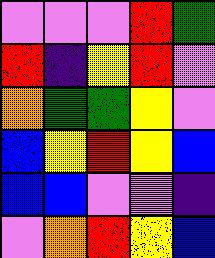[["violet", "violet", "violet", "red", "green"], ["red", "indigo", "yellow", "red", "violet"], ["orange", "green", "green", "yellow", "violet"], ["blue", "yellow", "red", "yellow", "blue"], ["blue", "blue", "violet", "violet", "indigo"], ["violet", "orange", "red", "yellow", "blue"]]